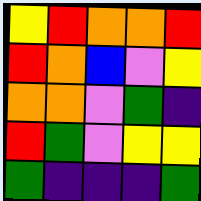[["yellow", "red", "orange", "orange", "red"], ["red", "orange", "blue", "violet", "yellow"], ["orange", "orange", "violet", "green", "indigo"], ["red", "green", "violet", "yellow", "yellow"], ["green", "indigo", "indigo", "indigo", "green"]]